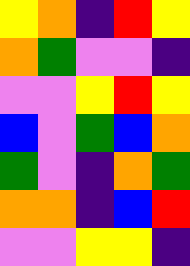[["yellow", "orange", "indigo", "red", "yellow"], ["orange", "green", "violet", "violet", "indigo"], ["violet", "violet", "yellow", "red", "yellow"], ["blue", "violet", "green", "blue", "orange"], ["green", "violet", "indigo", "orange", "green"], ["orange", "orange", "indigo", "blue", "red"], ["violet", "violet", "yellow", "yellow", "indigo"]]